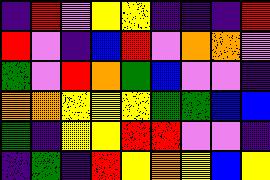[["indigo", "red", "violet", "yellow", "yellow", "indigo", "indigo", "indigo", "red"], ["red", "violet", "indigo", "blue", "red", "violet", "orange", "orange", "violet"], ["green", "violet", "red", "orange", "green", "blue", "violet", "violet", "indigo"], ["orange", "orange", "yellow", "yellow", "yellow", "green", "green", "blue", "blue"], ["green", "indigo", "yellow", "yellow", "red", "red", "violet", "violet", "indigo"], ["indigo", "green", "indigo", "red", "yellow", "orange", "yellow", "blue", "yellow"]]